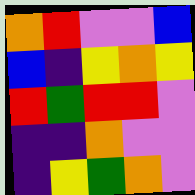[["orange", "red", "violet", "violet", "blue"], ["blue", "indigo", "yellow", "orange", "yellow"], ["red", "green", "red", "red", "violet"], ["indigo", "indigo", "orange", "violet", "violet"], ["indigo", "yellow", "green", "orange", "violet"]]